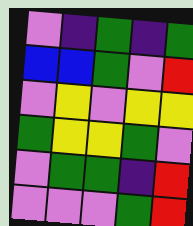[["violet", "indigo", "green", "indigo", "green"], ["blue", "blue", "green", "violet", "red"], ["violet", "yellow", "violet", "yellow", "yellow"], ["green", "yellow", "yellow", "green", "violet"], ["violet", "green", "green", "indigo", "red"], ["violet", "violet", "violet", "green", "red"]]